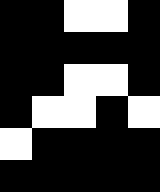[["black", "black", "white", "white", "black"], ["black", "black", "black", "black", "black"], ["black", "black", "white", "white", "black"], ["black", "white", "white", "black", "white"], ["white", "black", "black", "black", "black"], ["black", "black", "black", "black", "black"]]